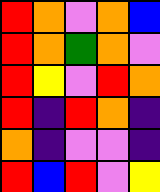[["red", "orange", "violet", "orange", "blue"], ["red", "orange", "green", "orange", "violet"], ["red", "yellow", "violet", "red", "orange"], ["red", "indigo", "red", "orange", "indigo"], ["orange", "indigo", "violet", "violet", "indigo"], ["red", "blue", "red", "violet", "yellow"]]